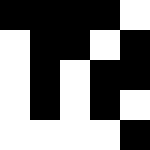[["black", "black", "black", "black", "white"], ["white", "black", "black", "white", "black"], ["white", "black", "white", "black", "black"], ["white", "black", "white", "black", "white"], ["white", "white", "white", "white", "black"]]